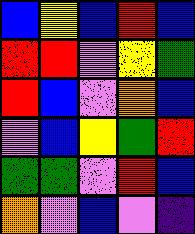[["blue", "yellow", "blue", "red", "blue"], ["red", "red", "violet", "yellow", "green"], ["red", "blue", "violet", "orange", "blue"], ["violet", "blue", "yellow", "green", "red"], ["green", "green", "violet", "red", "blue"], ["orange", "violet", "blue", "violet", "indigo"]]